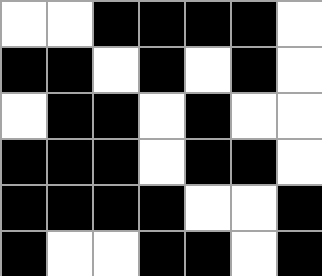[["white", "white", "black", "black", "black", "black", "white"], ["black", "black", "white", "black", "white", "black", "white"], ["white", "black", "black", "white", "black", "white", "white"], ["black", "black", "black", "white", "black", "black", "white"], ["black", "black", "black", "black", "white", "white", "black"], ["black", "white", "white", "black", "black", "white", "black"]]